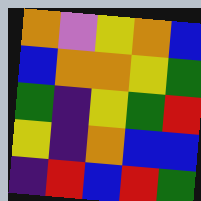[["orange", "violet", "yellow", "orange", "blue"], ["blue", "orange", "orange", "yellow", "green"], ["green", "indigo", "yellow", "green", "red"], ["yellow", "indigo", "orange", "blue", "blue"], ["indigo", "red", "blue", "red", "green"]]